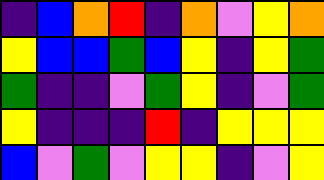[["indigo", "blue", "orange", "red", "indigo", "orange", "violet", "yellow", "orange"], ["yellow", "blue", "blue", "green", "blue", "yellow", "indigo", "yellow", "green"], ["green", "indigo", "indigo", "violet", "green", "yellow", "indigo", "violet", "green"], ["yellow", "indigo", "indigo", "indigo", "red", "indigo", "yellow", "yellow", "yellow"], ["blue", "violet", "green", "violet", "yellow", "yellow", "indigo", "violet", "yellow"]]